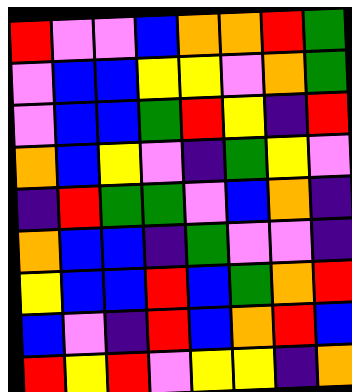[["red", "violet", "violet", "blue", "orange", "orange", "red", "green"], ["violet", "blue", "blue", "yellow", "yellow", "violet", "orange", "green"], ["violet", "blue", "blue", "green", "red", "yellow", "indigo", "red"], ["orange", "blue", "yellow", "violet", "indigo", "green", "yellow", "violet"], ["indigo", "red", "green", "green", "violet", "blue", "orange", "indigo"], ["orange", "blue", "blue", "indigo", "green", "violet", "violet", "indigo"], ["yellow", "blue", "blue", "red", "blue", "green", "orange", "red"], ["blue", "violet", "indigo", "red", "blue", "orange", "red", "blue"], ["red", "yellow", "red", "violet", "yellow", "yellow", "indigo", "orange"]]